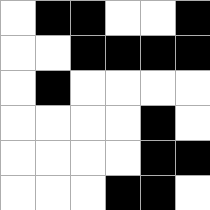[["white", "black", "black", "white", "white", "black"], ["white", "white", "black", "black", "black", "black"], ["white", "black", "white", "white", "white", "white"], ["white", "white", "white", "white", "black", "white"], ["white", "white", "white", "white", "black", "black"], ["white", "white", "white", "black", "black", "white"]]